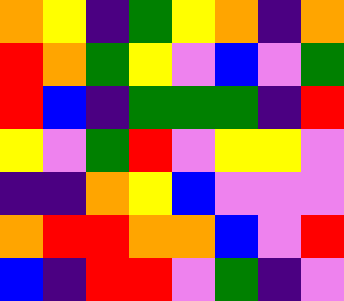[["orange", "yellow", "indigo", "green", "yellow", "orange", "indigo", "orange"], ["red", "orange", "green", "yellow", "violet", "blue", "violet", "green"], ["red", "blue", "indigo", "green", "green", "green", "indigo", "red"], ["yellow", "violet", "green", "red", "violet", "yellow", "yellow", "violet"], ["indigo", "indigo", "orange", "yellow", "blue", "violet", "violet", "violet"], ["orange", "red", "red", "orange", "orange", "blue", "violet", "red"], ["blue", "indigo", "red", "red", "violet", "green", "indigo", "violet"]]